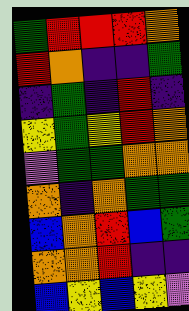[["green", "red", "red", "red", "orange"], ["red", "orange", "indigo", "indigo", "green"], ["indigo", "green", "indigo", "red", "indigo"], ["yellow", "green", "yellow", "red", "orange"], ["violet", "green", "green", "orange", "orange"], ["orange", "indigo", "orange", "green", "green"], ["blue", "orange", "red", "blue", "green"], ["orange", "orange", "red", "indigo", "indigo"], ["blue", "yellow", "blue", "yellow", "violet"]]